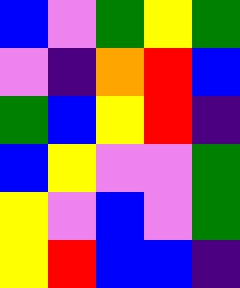[["blue", "violet", "green", "yellow", "green"], ["violet", "indigo", "orange", "red", "blue"], ["green", "blue", "yellow", "red", "indigo"], ["blue", "yellow", "violet", "violet", "green"], ["yellow", "violet", "blue", "violet", "green"], ["yellow", "red", "blue", "blue", "indigo"]]